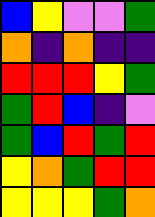[["blue", "yellow", "violet", "violet", "green"], ["orange", "indigo", "orange", "indigo", "indigo"], ["red", "red", "red", "yellow", "green"], ["green", "red", "blue", "indigo", "violet"], ["green", "blue", "red", "green", "red"], ["yellow", "orange", "green", "red", "red"], ["yellow", "yellow", "yellow", "green", "orange"]]